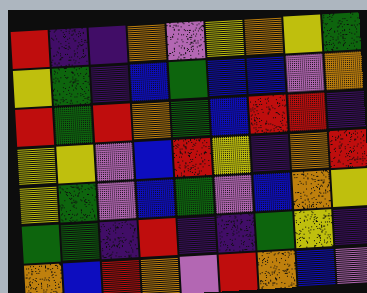[["red", "indigo", "indigo", "orange", "violet", "yellow", "orange", "yellow", "green"], ["yellow", "green", "indigo", "blue", "green", "blue", "blue", "violet", "orange"], ["red", "green", "red", "orange", "green", "blue", "red", "red", "indigo"], ["yellow", "yellow", "violet", "blue", "red", "yellow", "indigo", "orange", "red"], ["yellow", "green", "violet", "blue", "green", "violet", "blue", "orange", "yellow"], ["green", "green", "indigo", "red", "indigo", "indigo", "green", "yellow", "indigo"], ["orange", "blue", "red", "orange", "violet", "red", "orange", "blue", "violet"]]